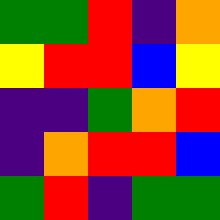[["green", "green", "red", "indigo", "orange"], ["yellow", "red", "red", "blue", "yellow"], ["indigo", "indigo", "green", "orange", "red"], ["indigo", "orange", "red", "red", "blue"], ["green", "red", "indigo", "green", "green"]]